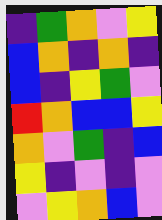[["indigo", "green", "orange", "violet", "yellow"], ["blue", "orange", "indigo", "orange", "indigo"], ["blue", "indigo", "yellow", "green", "violet"], ["red", "orange", "blue", "blue", "yellow"], ["orange", "violet", "green", "indigo", "blue"], ["yellow", "indigo", "violet", "indigo", "violet"], ["violet", "yellow", "orange", "blue", "violet"]]